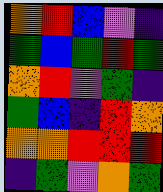[["orange", "red", "blue", "violet", "indigo"], ["green", "blue", "green", "red", "green"], ["orange", "red", "violet", "green", "indigo"], ["green", "blue", "indigo", "red", "orange"], ["orange", "orange", "red", "red", "red"], ["indigo", "green", "violet", "orange", "green"]]